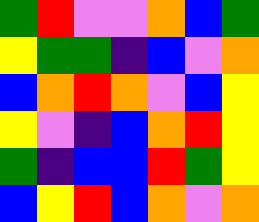[["green", "red", "violet", "violet", "orange", "blue", "green"], ["yellow", "green", "green", "indigo", "blue", "violet", "orange"], ["blue", "orange", "red", "orange", "violet", "blue", "yellow"], ["yellow", "violet", "indigo", "blue", "orange", "red", "yellow"], ["green", "indigo", "blue", "blue", "red", "green", "yellow"], ["blue", "yellow", "red", "blue", "orange", "violet", "orange"]]